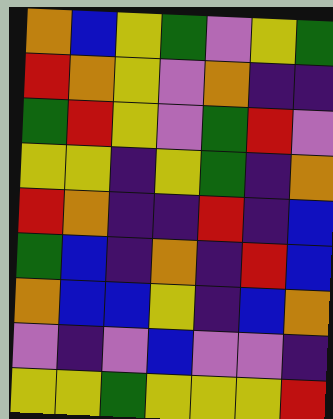[["orange", "blue", "yellow", "green", "violet", "yellow", "green"], ["red", "orange", "yellow", "violet", "orange", "indigo", "indigo"], ["green", "red", "yellow", "violet", "green", "red", "violet"], ["yellow", "yellow", "indigo", "yellow", "green", "indigo", "orange"], ["red", "orange", "indigo", "indigo", "red", "indigo", "blue"], ["green", "blue", "indigo", "orange", "indigo", "red", "blue"], ["orange", "blue", "blue", "yellow", "indigo", "blue", "orange"], ["violet", "indigo", "violet", "blue", "violet", "violet", "indigo"], ["yellow", "yellow", "green", "yellow", "yellow", "yellow", "red"]]